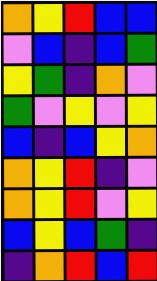[["orange", "yellow", "red", "blue", "blue"], ["violet", "blue", "indigo", "blue", "green"], ["yellow", "green", "indigo", "orange", "violet"], ["green", "violet", "yellow", "violet", "yellow"], ["blue", "indigo", "blue", "yellow", "orange"], ["orange", "yellow", "red", "indigo", "violet"], ["orange", "yellow", "red", "violet", "yellow"], ["blue", "yellow", "blue", "green", "indigo"], ["indigo", "orange", "red", "blue", "red"]]